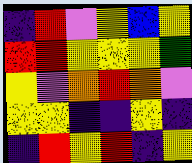[["indigo", "red", "violet", "yellow", "blue", "yellow"], ["red", "red", "yellow", "yellow", "yellow", "green"], ["yellow", "violet", "orange", "red", "orange", "violet"], ["yellow", "yellow", "indigo", "indigo", "yellow", "indigo"], ["indigo", "red", "yellow", "red", "indigo", "yellow"]]